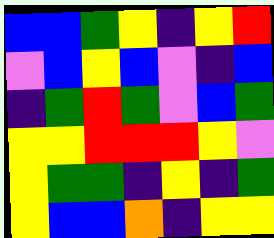[["blue", "blue", "green", "yellow", "indigo", "yellow", "red"], ["violet", "blue", "yellow", "blue", "violet", "indigo", "blue"], ["indigo", "green", "red", "green", "violet", "blue", "green"], ["yellow", "yellow", "red", "red", "red", "yellow", "violet"], ["yellow", "green", "green", "indigo", "yellow", "indigo", "green"], ["yellow", "blue", "blue", "orange", "indigo", "yellow", "yellow"]]